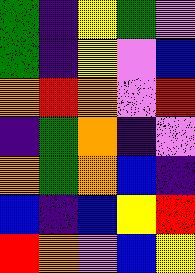[["green", "indigo", "yellow", "green", "violet"], ["green", "indigo", "yellow", "violet", "blue"], ["orange", "red", "orange", "violet", "red"], ["indigo", "green", "orange", "indigo", "violet"], ["orange", "green", "orange", "blue", "indigo"], ["blue", "indigo", "blue", "yellow", "red"], ["red", "orange", "violet", "blue", "yellow"]]